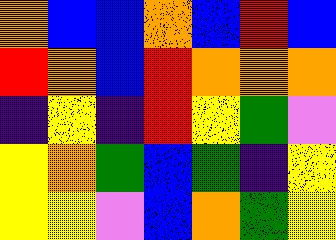[["orange", "blue", "blue", "orange", "blue", "red", "blue"], ["red", "orange", "blue", "red", "orange", "orange", "orange"], ["indigo", "yellow", "indigo", "red", "yellow", "green", "violet"], ["yellow", "orange", "green", "blue", "green", "indigo", "yellow"], ["yellow", "yellow", "violet", "blue", "orange", "green", "yellow"]]